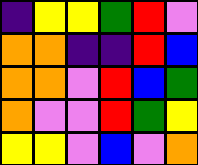[["indigo", "yellow", "yellow", "green", "red", "violet"], ["orange", "orange", "indigo", "indigo", "red", "blue"], ["orange", "orange", "violet", "red", "blue", "green"], ["orange", "violet", "violet", "red", "green", "yellow"], ["yellow", "yellow", "violet", "blue", "violet", "orange"]]